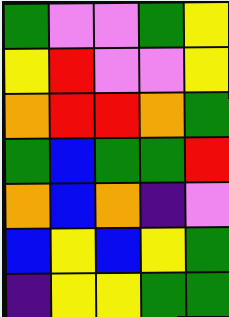[["green", "violet", "violet", "green", "yellow"], ["yellow", "red", "violet", "violet", "yellow"], ["orange", "red", "red", "orange", "green"], ["green", "blue", "green", "green", "red"], ["orange", "blue", "orange", "indigo", "violet"], ["blue", "yellow", "blue", "yellow", "green"], ["indigo", "yellow", "yellow", "green", "green"]]